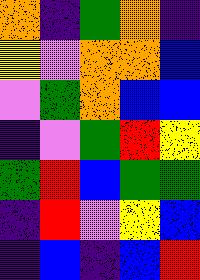[["orange", "indigo", "green", "orange", "indigo"], ["yellow", "violet", "orange", "orange", "blue"], ["violet", "green", "orange", "blue", "blue"], ["indigo", "violet", "green", "red", "yellow"], ["green", "red", "blue", "green", "green"], ["indigo", "red", "violet", "yellow", "blue"], ["indigo", "blue", "indigo", "blue", "red"]]